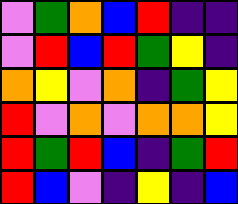[["violet", "green", "orange", "blue", "red", "indigo", "indigo"], ["violet", "red", "blue", "red", "green", "yellow", "indigo"], ["orange", "yellow", "violet", "orange", "indigo", "green", "yellow"], ["red", "violet", "orange", "violet", "orange", "orange", "yellow"], ["red", "green", "red", "blue", "indigo", "green", "red"], ["red", "blue", "violet", "indigo", "yellow", "indigo", "blue"]]